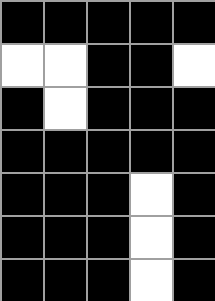[["black", "black", "black", "black", "black"], ["white", "white", "black", "black", "white"], ["black", "white", "black", "black", "black"], ["black", "black", "black", "black", "black"], ["black", "black", "black", "white", "black"], ["black", "black", "black", "white", "black"], ["black", "black", "black", "white", "black"]]